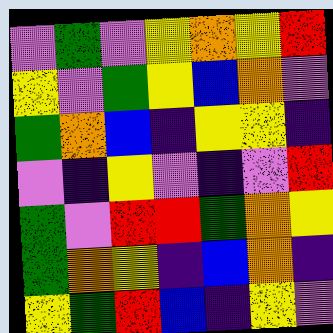[["violet", "green", "violet", "yellow", "orange", "yellow", "red"], ["yellow", "violet", "green", "yellow", "blue", "orange", "violet"], ["green", "orange", "blue", "indigo", "yellow", "yellow", "indigo"], ["violet", "indigo", "yellow", "violet", "indigo", "violet", "red"], ["green", "violet", "red", "red", "green", "orange", "yellow"], ["green", "orange", "yellow", "indigo", "blue", "orange", "indigo"], ["yellow", "green", "red", "blue", "indigo", "yellow", "violet"]]